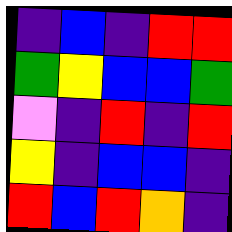[["indigo", "blue", "indigo", "red", "red"], ["green", "yellow", "blue", "blue", "green"], ["violet", "indigo", "red", "indigo", "red"], ["yellow", "indigo", "blue", "blue", "indigo"], ["red", "blue", "red", "orange", "indigo"]]